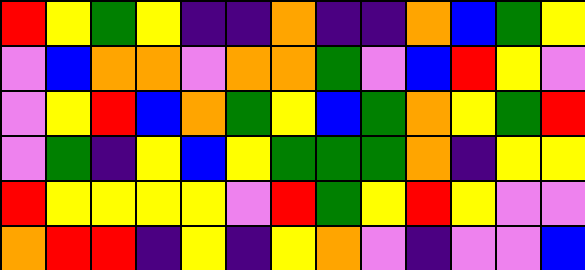[["red", "yellow", "green", "yellow", "indigo", "indigo", "orange", "indigo", "indigo", "orange", "blue", "green", "yellow"], ["violet", "blue", "orange", "orange", "violet", "orange", "orange", "green", "violet", "blue", "red", "yellow", "violet"], ["violet", "yellow", "red", "blue", "orange", "green", "yellow", "blue", "green", "orange", "yellow", "green", "red"], ["violet", "green", "indigo", "yellow", "blue", "yellow", "green", "green", "green", "orange", "indigo", "yellow", "yellow"], ["red", "yellow", "yellow", "yellow", "yellow", "violet", "red", "green", "yellow", "red", "yellow", "violet", "violet"], ["orange", "red", "red", "indigo", "yellow", "indigo", "yellow", "orange", "violet", "indigo", "violet", "violet", "blue"]]